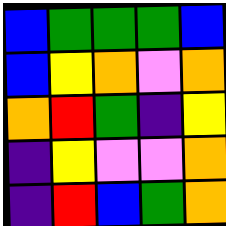[["blue", "green", "green", "green", "blue"], ["blue", "yellow", "orange", "violet", "orange"], ["orange", "red", "green", "indigo", "yellow"], ["indigo", "yellow", "violet", "violet", "orange"], ["indigo", "red", "blue", "green", "orange"]]